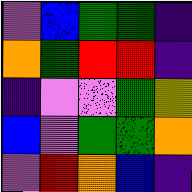[["violet", "blue", "green", "green", "indigo"], ["orange", "green", "red", "red", "indigo"], ["indigo", "violet", "violet", "green", "yellow"], ["blue", "violet", "green", "green", "orange"], ["violet", "red", "orange", "blue", "indigo"]]